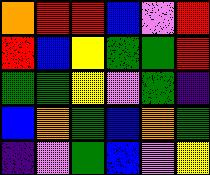[["orange", "red", "red", "blue", "violet", "red"], ["red", "blue", "yellow", "green", "green", "red"], ["green", "green", "yellow", "violet", "green", "indigo"], ["blue", "orange", "green", "blue", "orange", "green"], ["indigo", "violet", "green", "blue", "violet", "yellow"]]